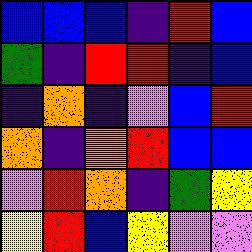[["blue", "blue", "blue", "indigo", "red", "blue"], ["green", "indigo", "red", "red", "indigo", "blue"], ["indigo", "orange", "indigo", "violet", "blue", "red"], ["orange", "indigo", "orange", "red", "blue", "blue"], ["violet", "red", "orange", "indigo", "green", "yellow"], ["yellow", "red", "blue", "yellow", "violet", "violet"]]